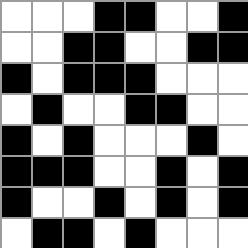[["white", "white", "white", "black", "black", "white", "white", "black"], ["white", "white", "black", "black", "white", "white", "black", "black"], ["black", "white", "black", "black", "black", "white", "white", "white"], ["white", "black", "white", "white", "black", "black", "white", "white"], ["black", "white", "black", "white", "white", "white", "black", "white"], ["black", "black", "black", "white", "white", "black", "white", "black"], ["black", "white", "white", "black", "white", "black", "white", "black"], ["white", "black", "black", "white", "black", "white", "white", "white"]]